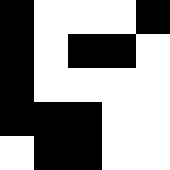[["black", "white", "white", "white", "black"], ["black", "white", "black", "black", "white"], ["black", "white", "white", "white", "white"], ["black", "black", "black", "white", "white"], ["white", "black", "black", "white", "white"]]